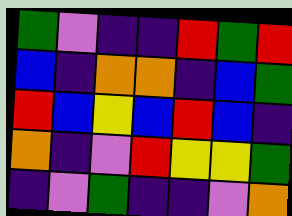[["green", "violet", "indigo", "indigo", "red", "green", "red"], ["blue", "indigo", "orange", "orange", "indigo", "blue", "green"], ["red", "blue", "yellow", "blue", "red", "blue", "indigo"], ["orange", "indigo", "violet", "red", "yellow", "yellow", "green"], ["indigo", "violet", "green", "indigo", "indigo", "violet", "orange"]]